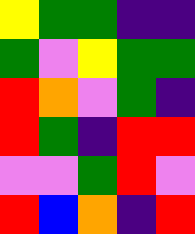[["yellow", "green", "green", "indigo", "indigo"], ["green", "violet", "yellow", "green", "green"], ["red", "orange", "violet", "green", "indigo"], ["red", "green", "indigo", "red", "red"], ["violet", "violet", "green", "red", "violet"], ["red", "blue", "orange", "indigo", "red"]]